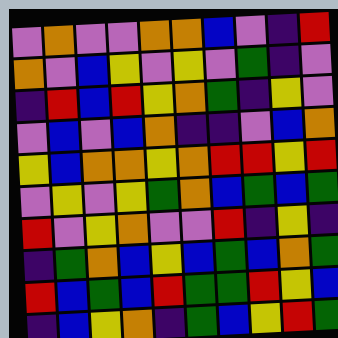[["violet", "orange", "violet", "violet", "orange", "orange", "blue", "violet", "indigo", "red"], ["orange", "violet", "blue", "yellow", "violet", "yellow", "violet", "green", "indigo", "violet"], ["indigo", "red", "blue", "red", "yellow", "orange", "green", "indigo", "yellow", "violet"], ["violet", "blue", "violet", "blue", "orange", "indigo", "indigo", "violet", "blue", "orange"], ["yellow", "blue", "orange", "orange", "yellow", "orange", "red", "red", "yellow", "red"], ["violet", "yellow", "violet", "yellow", "green", "orange", "blue", "green", "blue", "green"], ["red", "violet", "yellow", "orange", "violet", "violet", "red", "indigo", "yellow", "indigo"], ["indigo", "green", "orange", "blue", "yellow", "blue", "green", "blue", "orange", "green"], ["red", "blue", "green", "blue", "red", "green", "green", "red", "yellow", "blue"], ["indigo", "blue", "yellow", "orange", "indigo", "green", "blue", "yellow", "red", "green"]]